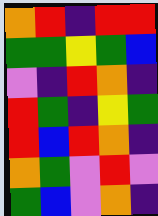[["orange", "red", "indigo", "red", "red"], ["green", "green", "yellow", "green", "blue"], ["violet", "indigo", "red", "orange", "indigo"], ["red", "green", "indigo", "yellow", "green"], ["red", "blue", "red", "orange", "indigo"], ["orange", "green", "violet", "red", "violet"], ["green", "blue", "violet", "orange", "indigo"]]